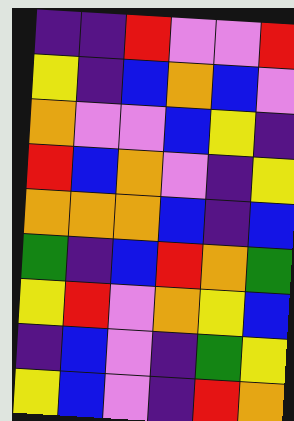[["indigo", "indigo", "red", "violet", "violet", "red"], ["yellow", "indigo", "blue", "orange", "blue", "violet"], ["orange", "violet", "violet", "blue", "yellow", "indigo"], ["red", "blue", "orange", "violet", "indigo", "yellow"], ["orange", "orange", "orange", "blue", "indigo", "blue"], ["green", "indigo", "blue", "red", "orange", "green"], ["yellow", "red", "violet", "orange", "yellow", "blue"], ["indigo", "blue", "violet", "indigo", "green", "yellow"], ["yellow", "blue", "violet", "indigo", "red", "orange"]]